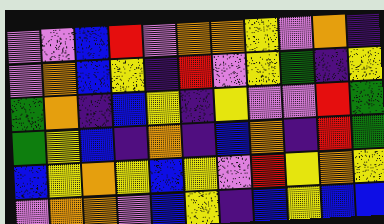[["violet", "violet", "blue", "red", "violet", "orange", "orange", "yellow", "violet", "orange", "indigo"], ["violet", "orange", "blue", "yellow", "indigo", "red", "violet", "yellow", "green", "indigo", "yellow"], ["green", "orange", "indigo", "blue", "yellow", "indigo", "yellow", "violet", "violet", "red", "green"], ["green", "yellow", "blue", "indigo", "orange", "indigo", "blue", "orange", "indigo", "red", "green"], ["blue", "yellow", "orange", "yellow", "blue", "yellow", "violet", "red", "yellow", "orange", "yellow"], ["violet", "orange", "orange", "violet", "blue", "yellow", "indigo", "blue", "yellow", "blue", "blue"]]